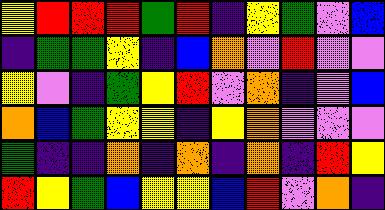[["yellow", "red", "red", "red", "green", "red", "indigo", "yellow", "green", "violet", "blue"], ["indigo", "green", "green", "yellow", "indigo", "blue", "orange", "violet", "red", "violet", "violet"], ["yellow", "violet", "indigo", "green", "yellow", "red", "violet", "orange", "indigo", "violet", "blue"], ["orange", "blue", "green", "yellow", "yellow", "indigo", "yellow", "orange", "violet", "violet", "violet"], ["green", "indigo", "indigo", "orange", "indigo", "orange", "indigo", "orange", "indigo", "red", "yellow"], ["red", "yellow", "green", "blue", "yellow", "yellow", "blue", "red", "violet", "orange", "indigo"]]